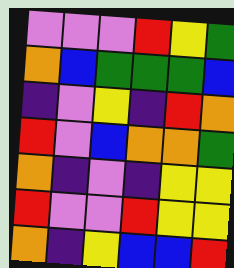[["violet", "violet", "violet", "red", "yellow", "green"], ["orange", "blue", "green", "green", "green", "blue"], ["indigo", "violet", "yellow", "indigo", "red", "orange"], ["red", "violet", "blue", "orange", "orange", "green"], ["orange", "indigo", "violet", "indigo", "yellow", "yellow"], ["red", "violet", "violet", "red", "yellow", "yellow"], ["orange", "indigo", "yellow", "blue", "blue", "red"]]